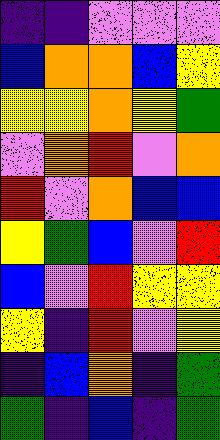[["indigo", "indigo", "violet", "violet", "violet"], ["blue", "orange", "orange", "blue", "yellow"], ["yellow", "yellow", "orange", "yellow", "green"], ["violet", "orange", "red", "violet", "orange"], ["red", "violet", "orange", "blue", "blue"], ["yellow", "green", "blue", "violet", "red"], ["blue", "violet", "red", "yellow", "yellow"], ["yellow", "indigo", "red", "violet", "yellow"], ["indigo", "blue", "orange", "indigo", "green"], ["green", "indigo", "blue", "indigo", "green"]]